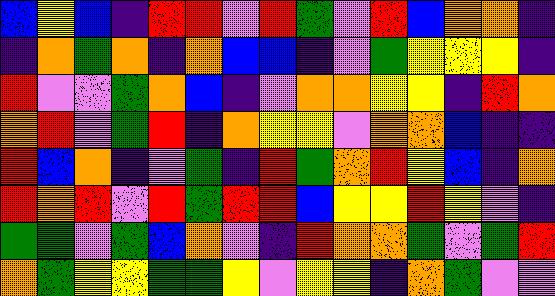[["blue", "yellow", "blue", "indigo", "red", "red", "violet", "red", "green", "violet", "red", "blue", "orange", "orange", "indigo"], ["indigo", "orange", "green", "orange", "indigo", "orange", "blue", "blue", "indigo", "violet", "green", "yellow", "yellow", "yellow", "indigo"], ["red", "violet", "violet", "green", "orange", "blue", "indigo", "violet", "orange", "orange", "yellow", "yellow", "indigo", "red", "orange"], ["orange", "red", "violet", "green", "red", "indigo", "orange", "yellow", "yellow", "violet", "orange", "orange", "blue", "indigo", "indigo"], ["red", "blue", "orange", "indigo", "violet", "green", "indigo", "red", "green", "orange", "red", "yellow", "blue", "indigo", "orange"], ["red", "orange", "red", "violet", "red", "green", "red", "red", "blue", "yellow", "yellow", "red", "yellow", "violet", "indigo"], ["green", "green", "violet", "green", "blue", "orange", "violet", "indigo", "red", "orange", "orange", "green", "violet", "green", "red"], ["orange", "green", "yellow", "yellow", "green", "green", "yellow", "violet", "yellow", "yellow", "indigo", "orange", "green", "violet", "violet"]]